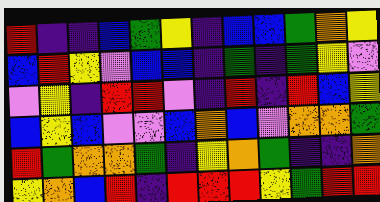[["red", "indigo", "indigo", "blue", "green", "yellow", "indigo", "blue", "blue", "green", "orange", "yellow"], ["blue", "red", "yellow", "violet", "blue", "blue", "indigo", "green", "indigo", "green", "yellow", "violet"], ["violet", "yellow", "indigo", "red", "red", "violet", "indigo", "red", "indigo", "red", "blue", "yellow"], ["blue", "yellow", "blue", "violet", "violet", "blue", "orange", "blue", "violet", "orange", "orange", "green"], ["red", "green", "orange", "orange", "green", "indigo", "yellow", "orange", "green", "indigo", "indigo", "orange"], ["yellow", "orange", "blue", "red", "indigo", "red", "red", "red", "yellow", "green", "red", "red"]]